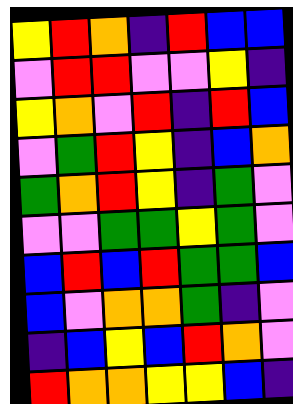[["yellow", "red", "orange", "indigo", "red", "blue", "blue"], ["violet", "red", "red", "violet", "violet", "yellow", "indigo"], ["yellow", "orange", "violet", "red", "indigo", "red", "blue"], ["violet", "green", "red", "yellow", "indigo", "blue", "orange"], ["green", "orange", "red", "yellow", "indigo", "green", "violet"], ["violet", "violet", "green", "green", "yellow", "green", "violet"], ["blue", "red", "blue", "red", "green", "green", "blue"], ["blue", "violet", "orange", "orange", "green", "indigo", "violet"], ["indigo", "blue", "yellow", "blue", "red", "orange", "violet"], ["red", "orange", "orange", "yellow", "yellow", "blue", "indigo"]]